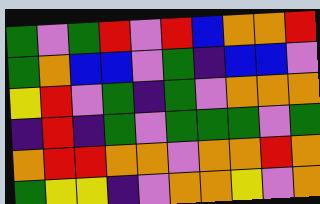[["green", "violet", "green", "red", "violet", "red", "blue", "orange", "orange", "red"], ["green", "orange", "blue", "blue", "violet", "green", "indigo", "blue", "blue", "violet"], ["yellow", "red", "violet", "green", "indigo", "green", "violet", "orange", "orange", "orange"], ["indigo", "red", "indigo", "green", "violet", "green", "green", "green", "violet", "green"], ["orange", "red", "red", "orange", "orange", "violet", "orange", "orange", "red", "orange"], ["green", "yellow", "yellow", "indigo", "violet", "orange", "orange", "yellow", "violet", "orange"]]